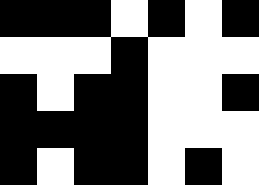[["black", "black", "black", "white", "black", "white", "black"], ["white", "white", "white", "black", "white", "white", "white"], ["black", "white", "black", "black", "white", "white", "black"], ["black", "black", "black", "black", "white", "white", "white"], ["black", "white", "black", "black", "white", "black", "white"]]